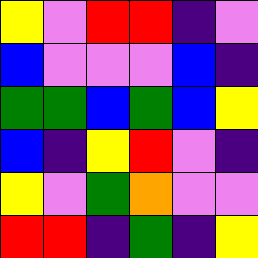[["yellow", "violet", "red", "red", "indigo", "violet"], ["blue", "violet", "violet", "violet", "blue", "indigo"], ["green", "green", "blue", "green", "blue", "yellow"], ["blue", "indigo", "yellow", "red", "violet", "indigo"], ["yellow", "violet", "green", "orange", "violet", "violet"], ["red", "red", "indigo", "green", "indigo", "yellow"]]